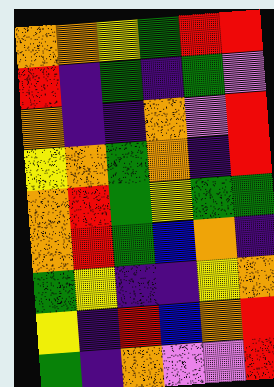[["orange", "orange", "yellow", "green", "red", "red"], ["red", "indigo", "green", "indigo", "green", "violet"], ["orange", "indigo", "indigo", "orange", "violet", "red"], ["yellow", "orange", "green", "orange", "indigo", "red"], ["orange", "red", "green", "yellow", "green", "green"], ["orange", "red", "green", "blue", "orange", "indigo"], ["green", "yellow", "indigo", "indigo", "yellow", "orange"], ["yellow", "indigo", "red", "blue", "orange", "red"], ["green", "indigo", "orange", "violet", "violet", "red"]]